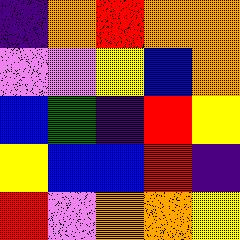[["indigo", "orange", "red", "orange", "orange"], ["violet", "violet", "yellow", "blue", "orange"], ["blue", "green", "indigo", "red", "yellow"], ["yellow", "blue", "blue", "red", "indigo"], ["red", "violet", "orange", "orange", "yellow"]]